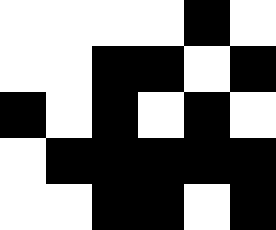[["white", "white", "white", "white", "black", "white"], ["white", "white", "black", "black", "white", "black"], ["black", "white", "black", "white", "black", "white"], ["white", "black", "black", "black", "black", "black"], ["white", "white", "black", "black", "white", "black"]]